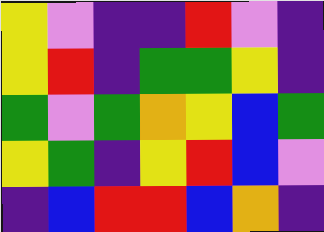[["yellow", "violet", "indigo", "indigo", "red", "violet", "indigo"], ["yellow", "red", "indigo", "green", "green", "yellow", "indigo"], ["green", "violet", "green", "orange", "yellow", "blue", "green"], ["yellow", "green", "indigo", "yellow", "red", "blue", "violet"], ["indigo", "blue", "red", "red", "blue", "orange", "indigo"]]